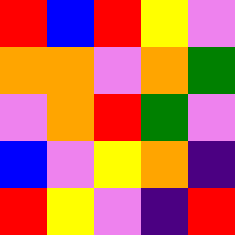[["red", "blue", "red", "yellow", "violet"], ["orange", "orange", "violet", "orange", "green"], ["violet", "orange", "red", "green", "violet"], ["blue", "violet", "yellow", "orange", "indigo"], ["red", "yellow", "violet", "indigo", "red"]]